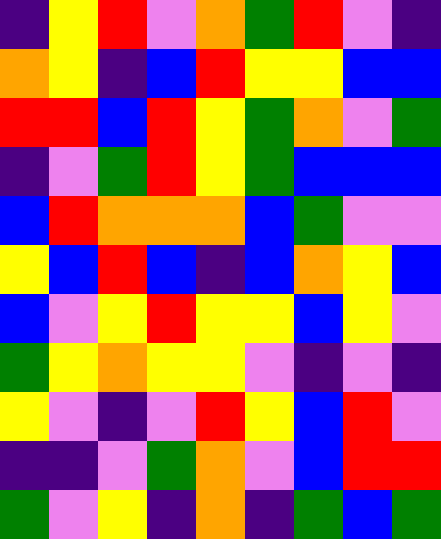[["indigo", "yellow", "red", "violet", "orange", "green", "red", "violet", "indigo"], ["orange", "yellow", "indigo", "blue", "red", "yellow", "yellow", "blue", "blue"], ["red", "red", "blue", "red", "yellow", "green", "orange", "violet", "green"], ["indigo", "violet", "green", "red", "yellow", "green", "blue", "blue", "blue"], ["blue", "red", "orange", "orange", "orange", "blue", "green", "violet", "violet"], ["yellow", "blue", "red", "blue", "indigo", "blue", "orange", "yellow", "blue"], ["blue", "violet", "yellow", "red", "yellow", "yellow", "blue", "yellow", "violet"], ["green", "yellow", "orange", "yellow", "yellow", "violet", "indigo", "violet", "indigo"], ["yellow", "violet", "indigo", "violet", "red", "yellow", "blue", "red", "violet"], ["indigo", "indigo", "violet", "green", "orange", "violet", "blue", "red", "red"], ["green", "violet", "yellow", "indigo", "orange", "indigo", "green", "blue", "green"]]